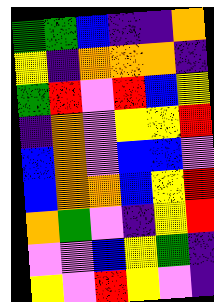[["green", "green", "blue", "indigo", "indigo", "orange"], ["yellow", "indigo", "orange", "orange", "orange", "indigo"], ["green", "red", "violet", "red", "blue", "yellow"], ["indigo", "orange", "violet", "yellow", "yellow", "red"], ["blue", "orange", "violet", "blue", "blue", "violet"], ["blue", "orange", "orange", "blue", "yellow", "red"], ["orange", "green", "violet", "indigo", "yellow", "red"], ["violet", "violet", "blue", "yellow", "green", "indigo"], ["yellow", "violet", "red", "yellow", "violet", "indigo"]]